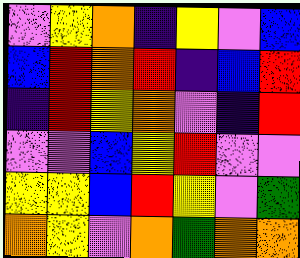[["violet", "yellow", "orange", "indigo", "yellow", "violet", "blue"], ["blue", "red", "orange", "red", "indigo", "blue", "red"], ["indigo", "red", "yellow", "orange", "violet", "indigo", "red"], ["violet", "violet", "blue", "yellow", "red", "violet", "violet"], ["yellow", "yellow", "blue", "red", "yellow", "violet", "green"], ["orange", "yellow", "violet", "orange", "green", "orange", "orange"]]